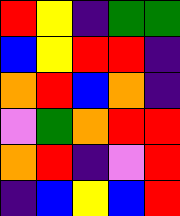[["red", "yellow", "indigo", "green", "green"], ["blue", "yellow", "red", "red", "indigo"], ["orange", "red", "blue", "orange", "indigo"], ["violet", "green", "orange", "red", "red"], ["orange", "red", "indigo", "violet", "red"], ["indigo", "blue", "yellow", "blue", "red"]]